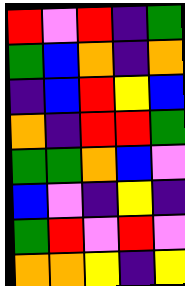[["red", "violet", "red", "indigo", "green"], ["green", "blue", "orange", "indigo", "orange"], ["indigo", "blue", "red", "yellow", "blue"], ["orange", "indigo", "red", "red", "green"], ["green", "green", "orange", "blue", "violet"], ["blue", "violet", "indigo", "yellow", "indigo"], ["green", "red", "violet", "red", "violet"], ["orange", "orange", "yellow", "indigo", "yellow"]]